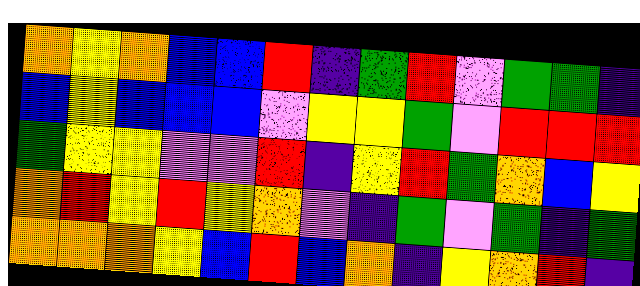[["orange", "yellow", "orange", "blue", "blue", "red", "indigo", "green", "red", "violet", "green", "green", "indigo"], ["blue", "yellow", "blue", "blue", "blue", "violet", "yellow", "yellow", "green", "violet", "red", "red", "red"], ["green", "yellow", "yellow", "violet", "violet", "red", "indigo", "yellow", "red", "green", "orange", "blue", "yellow"], ["orange", "red", "yellow", "red", "yellow", "orange", "violet", "indigo", "green", "violet", "green", "indigo", "green"], ["orange", "orange", "orange", "yellow", "blue", "red", "blue", "orange", "indigo", "yellow", "orange", "red", "indigo"]]